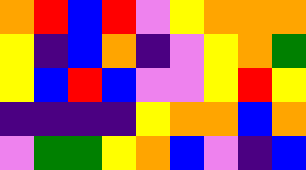[["orange", "red", "blue", "red", "violet", "yellow", "orange", "orange", "orange"], ["yellow", "indigo", "blue", "orange", "indigo", "violet", "yellow", "orange", "green"], ["yellow", "blue", "red", "blue", "violet", "violet", "yellow", "red", "yellow"], ["indigo", "indigo", "indigo", "indigo", "yellow", "orange", "orange", "blue", "orange"], ["violet", "green", "green", "yellow", "orange", "blue", "violet", "indigo", "blue"]]